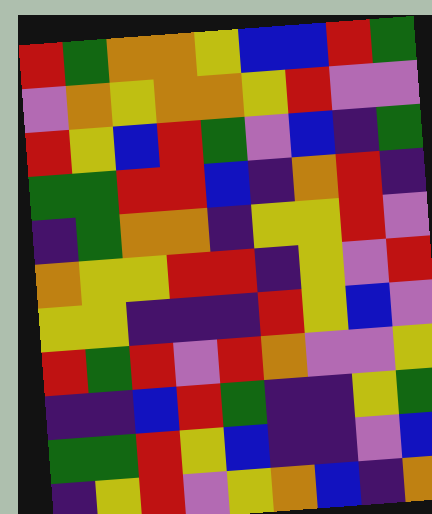[["red", "green", "orange", "orange", "yellow", "blue", "blue", "red", "green"], ["violet", "orange", "yellow", "orange", "orange", "yellow", "red", "violet", "violet"], ["red", "yellow", "blue", "red", "green", "violet", "blue", "indigo", "green"], ["green", "green", "red", "red", "blue", "indigo", "orange", "red", "indigo"], ["indigo", "green", "orange", "orange", "indigo", "yellow", "yellow", "red", "violet"], ["orange", "yellow", "yellow", "red", "red", "indigo", "yellow", "violet", "red"], ["yellow", "yellow", "indigo", "indigo", "indigo", "red", "yellow", "blue", "violet"], ["red", "green", "red", "violet", "red", "orange", "violet", "violet", "yellow"], ["indigo", "indigo", "blue", "red", "green", "indigo", "indigo", "yellow", "green"], ["green", "green", "red", "yellow", "blue", "indigo", "indigo", "violet", "blue"], ["indigo", "yellow", "red", "violet", "yellow", "orange", "blue", "indigo", "orange"]]